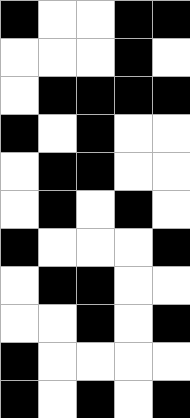[["black", "white", "white", "black", "black"], ["white", "white", "white", "black", "white"], ["white", "black", "black", "black", "black"], ["black", "white", "black", "white", "white"], ["white", "black", "black", "white", "white"], ["white", "black", "white", "black", "white"], ["black", "white", "white", "white", "black"], ["white", "black", "black", "white", "white"], ["white", "white", "black", "white", "black"], ["black", "white", "white", "white", "white"], ["black", "white", "black", "white", "black"]]